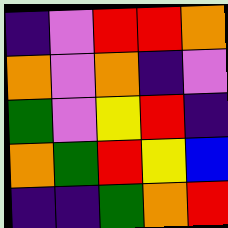[["indigo", "violet", "red", "red", "orange"], ["orange", "violet", "orange", "indigo", "violet"], ["green", "violet", "yellow", "red", "indigo"], ["orange", "green", "red", "yellow", "blue"], ["indigo", "indigo", "green", "orange", "red"]]